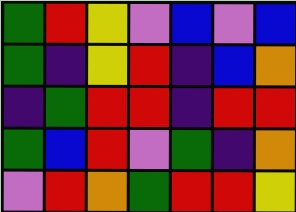[["green", "red", "yellow", "violet", "blue", "violet", "blue"], ["green", "indigo", "yellow", "red", "indigo", "blue", "orange"], ["indigo", "green", "red", "red", "indigo", "red", "red"], ["green", "blue", "red", "violet", "green", "indigo", "orange"], ["violet", "red", "orange", "green", "red", "red", "yellow"]]